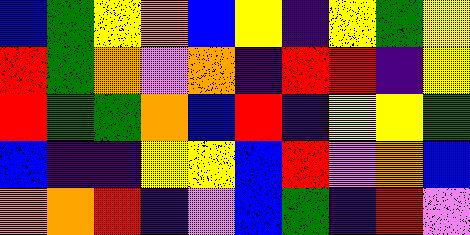[["blue", "green", "yellow", "orange", "blue", "yellow", "indigo", "yellow", "green", "yellow"], ["red", "green", "orange", "violet", "orange", "indigo", "red", "red", "indigo", "yellow"], ["red", "green", "green", "orange", "blue", "red", "indigo", "yellow", "yellow", "green"], ["blue", "indigo", "indigo", "yellow", "yellow", "blue", "red", "violet", "orange", "blue"], ["orange", "orange", "red", "indigo", "violet", "blue", "green", "indigo", "red", "violet"]]